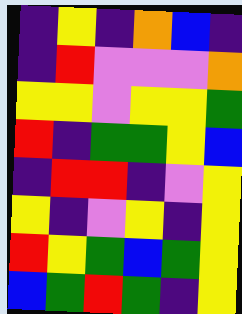[["indigo", "yellow", "indigo", "orange", "blue", "indigo"], ["indigo", "red", "violet", "violet", "violet", "orange"], ["yellow", "yellow", "violet", "yellow", "yellow", "green"], ["red", "indigo", "green", "green", "yellow", "blue"], ["indigo", "red", "red", "indigo", "violet", "yellow"], ["yellow", "indigo", "violet", "yellow", "indigo", "yellow"], ["red", "yellow", "green", "blue", "green", "yellow"], ["blue", "green", "red", "green", "indigo", "yellow"]]